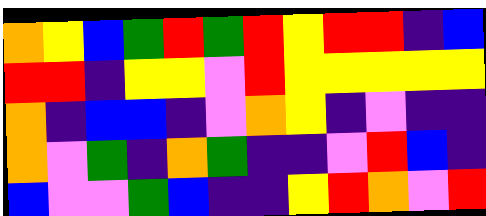[["orange", "yellow", "blue", "green", "red", "green", "red", "yellow", "red", "red", "indigo", "blue"], ["red", "red", "indigo", "yellow", "yellow", "violet", "red", "yellow", "yellow", "yellow", "yellow", "yellow"], ["orange", "indigo", "blue", "blue", "indigo", "violet", "orange", "yellow", "indigo", "violet", "indigo", "indigo"], ["orange", "violet", "green", "indigo", "orange", "green", "indigo", "indigo", "violet", "red", "blue", "indigo"], ["blue", "violet", "violet", "green", "blue", "indigo", "indigo", "yellow", "red", "orange", "violet", "red"]]